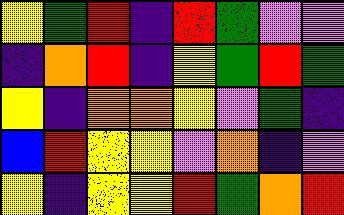[["yellow", "green", "red", "indigo", "red", "green", "violet", "violet"], ["indigo", "orange", "red", "indigo", "yellow", "green", "red", "green"], ["yellow", "indigo", "orange", "orange", "yellow", "violet", "green", "indigo"], ["blue", "red", "yellow", "yellow", "violet", "orange", "indigo", "violet"], ["yellow", "indigo", "yellow", "yellow", "red", "green", "orange", "red"]]